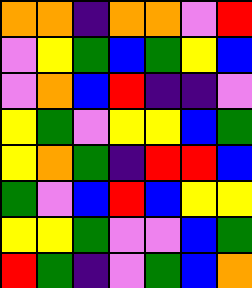[["orange", "orange", "indigo", "orange", "orange", "violet", "red"], ["violet", "yellow", "green", "blue", "green", "yellow", "blue"], ["violet", "orange", "blue", "red", "indigo", "indigo", "violet"], ["yellow", "green", "violet", "yellow", "yellow", "blue", "green"], ["yellow", "orange", "green", "indigo", "red", "red", "blue"], ["green", "violet", "blue", "red", "blue", "yellow", "yellow"], ["yellow", "yellow", "green", "violet", "violet", "blue", "green"], ["red", "green", "indigo", "violet", "green", "blue", "orange"]]